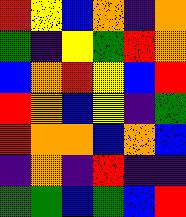[["red", "yellow", "blue", "orange", "indigo", "orange"], ["green", "indigo", "yellow", "green", "red", "orange"], ["blue", "orange", "red", "yellow", "blue", "red"], ["red", "orange", "blue", "yellow", "indigo", "green"], ["red", "orange", "orange", "blue", "orange", "blue"], ["indigo", "orange", "indigo", "red", "indigo", "indigo"], ["green", "green", "blue", "green", "blue", "red"]]